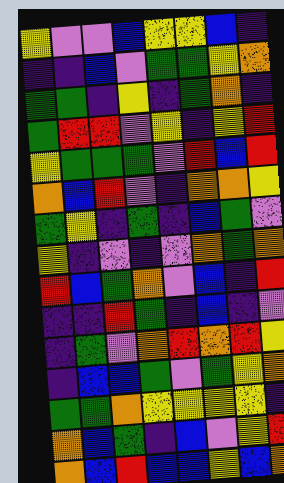[["yellow", "violet", "violet", "blue", "yellow", "yellow", "blue", "indigo"], ["indigo", "indigo", "blue", "violet", "green", "green", "yellow", "orange"], ["green", "green", "indigo", "yellow", "indigo", "green", "orange", "indigo"], ["green", "red", "red", "violet", "yellow", "indigo", "yellow", "red"], ["yellow", "green", "green", "green", "violet", "red", "blue", "red"], ["orange", "blue", "red", "violet", "indigo", "orange", "orange", "yellow"], ["green", "yellow", "indigo", "green", "indigo", "blue", "green", "violet"], ["yellow", "indigo", "violet", "indigo", "violet", "orange", "green", "orange"], ["red", "blue", "green", "orange", "violet", "blue", "indigo", "red"], ["indigo", "indigo", "red", "green", "indigo", "blue", "indigo", "violet"], ["indigo", "green", "violet", "orange", "red", "orange", "red", "yellow"], ["indigo", "blue", "blue", "green", "violet", "green", "yellow", "orange"], ["green", "green", "orange", "yellow", "yellow", "yellow", "yellow", "indigo"], ["orange", "blue", "green", "indigo", "blue", "violet", "yellow", "red"], ["orange", "blue", "red", "blue", "blue", "yellow", "blue", "orange"]]